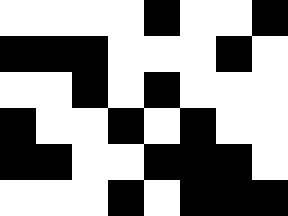[["white", "white", "white", "white", "black", "white", "white", "black"], ["black", "black", "black", "white", "white", "white", "black", "white"], ["white", "white", "black", "white", "black", "white", "white", "white"], ["black", "white", "white", "black", "white", "black", "white", "white"], ["black", "black", "white", "white", "black", "black", "black", "white"], ["white", "white", "white", "black", "white", "black", "black", "black"]]